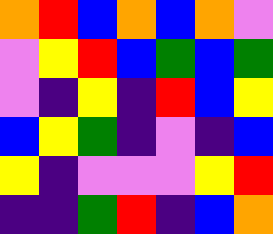[["orange", "red", "blue", "orange", "blue", "orange", "violet"], ["violet", "yellow", "red", "blue", "green", "blue", "green"], ["violet", "indigo", "yellow", "indigo", "red", "blue", "yellow"], ["blue", "yellow", "green", "indigo", "violet", "indigo", "blue"], ["yellow", "indigo", "violet", "violet", "violet", "yellow", "red"], ["indigo", "indigo", "green", "red", "indigo", "blue", "orange"]]